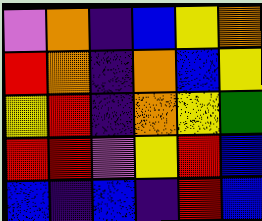[["violet", "orange", "indigo", "blue", "yellow", "orange"], ["red", "orange", "indigo", "orange", "blue", "yellow"], ["yellow", "red", "indigo", "orange", "yellow", "green"], ["red", "red", "violet", "yellow", "red", "blue"], ["blue", "indigo", "blue", "indigo", "red", "blue"]]